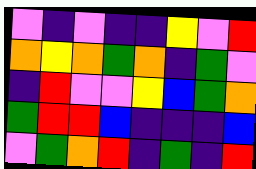[["violet", "indigo", "violet", "indigo", "indigo", "yellow", "violet", "red"], ["orange", "yellow", "orange", "green", "orange", "indigo", "green", "violet"], ["indigo", "red", "violet", "violet", "yellow", "blue", "green", "orange"], ["green", "red", "red", "blue", "indigo", "indigo", "indigo", "blue"], ["violet", "green", "orange", "red", "indigo", "green", "indigo", "red"]]